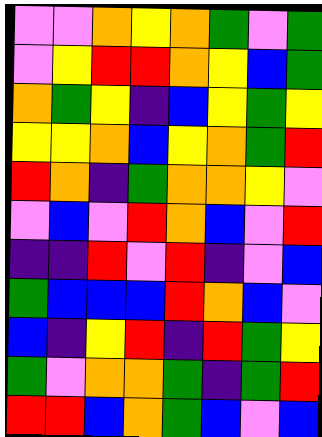[["violet", "violet", "orange", "yellow", "orange", "green", "violet", "green"], ["violet", "yellow", "red", "red", "orange", "yellow", "blue", "green"], ["orange", "green", "yellow", "indigo", "blue", "yellow", "green", "yellow"], ["yellow", "yellow", "orange", "blue", "yellow", "orange", "green", "red"], ["red", "orange", "indigo", "green", "orange", "orange", "yellow", "violet"], ["violet", "blue", "violet", "red", "orange", "blue", "violet", "red"], ["indigo", "indigo", "red", "violet", "red", "indigo", "violet", "blue"], ["green", "blue", "blue", "blue", "red", "orange", "blue", "violet"], ["blue", "indigo", "yellow", "red", "indigo", "red", "green", "yellow"], ["green", "violet", "orange", "orange", "green", "indigo", "green", "red"], ["red", "red", "blue", "orange", "green", "blue", "violet", "blue"]]